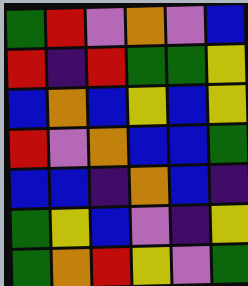[["green", "red", "violet", "orange", "violet", "blue"], ["red", "indigo", "red", "green", "green", "yellow"], ["blue", "orange", "blue", "yellow", "blue", "yellow"], ["red", "violet", "orange", "blue", "blue", "green"], ["blue", "blue", "indigo", "orange", "blue", "indigo"], ["green", "yellow", "blue", "violet", "indigo", "yellow"], ["green", "orange", "red", "yellow", "violet", "green"]]